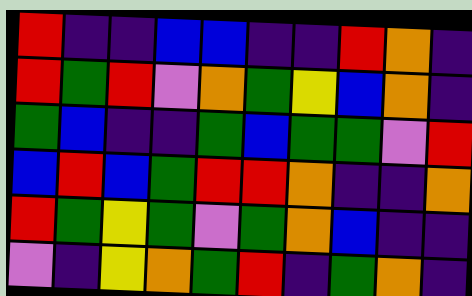[["red", "indigo", "indigo", "blue", "blue", "indigo", "indigo", "red", "orange", "indigo"], ["red", "green", "red", "violet", "orange", "green", "yellow", "blue", "orange", "indigo"], ["green", "blue", "indigo", "indigo", "green", "blue", "green", "green", "violet", "red"], ["blue", "red", "blue", "green", "red", "red", "orange", "indigo", "indigo", "orange"], ["red", "green", "yellow", "green", "violet", "green", "orange", "blue", "indigo", "indigo"], ["violet", "indigo", "yellow", "orange", "green", "red", "indigo", "green", "orange", "indigo"]]